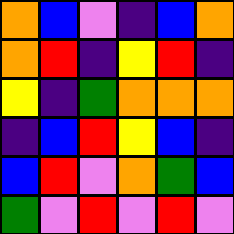[["orange", "blue", "violet", "indigo", "blue", "orange"], ["orange", "red", "indigo", "yellow", "red", "indigo"], ["yellow", "indigo", "green", "orange", "orange", "orange"], ["indigo", "blue", "red", "yellow", "blue", "indigo"], ["blue", "red", "violet", "orange", "green", "blue"], ["green", "violet", "red", "violet", "red", "violet"]]